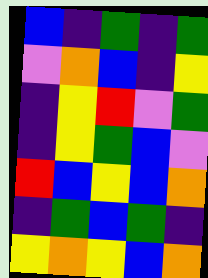[["blue", "indigo", "green", "indigo", "green"], ["violet", "orange", "blue", "indigo", "yellow"], ["indigo", "yellow", "red", "violet", "green"], ["indigo", "yellow", "green", "blue", "violet"], ["red", "blue", "yellow", "blue", "orange"], ["indigo", "green", "blue", "green", "indigo"], ["yellow", "orange", "yellow", "blue", "orange"]]